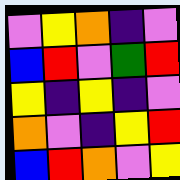[["violet", "yellow", "orange", "indigo", "violet"], ["blue", "red", "violet", "green", "red"], ["yellow", "indigo", "yellow", "indigo", "violet"], ["orange", "violet", "indigo", "yellow", "red"], ["blue", "red", "orange", "violet", "yellow"]]